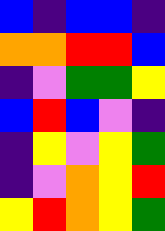[["blue", "indigo", "blue", "blue", "indigo"], ["orange", "orange", "red", "red", "blue"], ["indigo", "violet", "green", "green", "yellow"], ["blue", "red", "blue", "violet", "indigo"], ["indigo", "yellow", "violet", "yellow", "green"], ["indigo", "violet", "orange", "yellow", "red"], ["yellow", "red", "orange", "yellow", "green"]]